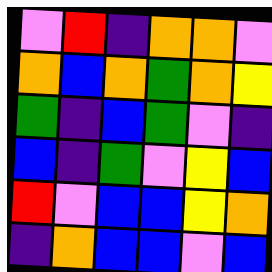[["violet", "red", "indigo", "orange", "orange", "violet"], ["orange", "blue", "orange", "green", "orange", "yellow"], ["green", "indigo", "blue", "green", "violet", "indigo"], ["blue", "indigo", "green", "violet", "yellow", "blue"], ["red", "violet", "blue", "blue", "yellow", "orange"], ["indigo", "orange", "blue", "blue", "violet", "blue"]]